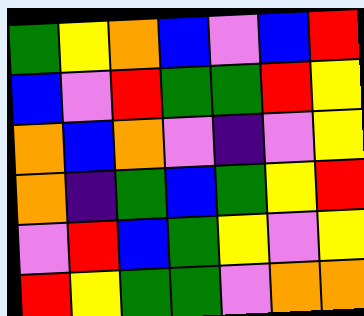[["green", "yellow", "orange", "blue", "violet", "blue", "red"], ["blue", "violet", "red", "green", "green", "red", "yellow"], ["orange", "blue", "orange", "violet", "indigo", "violet", "yellow"], ["orange", "indigo", "green", "blue", "green", "yellow", "red"], ["violet", "red", "blue", "green", "yellow", "violet", "yellow"], ["red", "yellow", "green", "green", "violet", "orange", "orange"]]